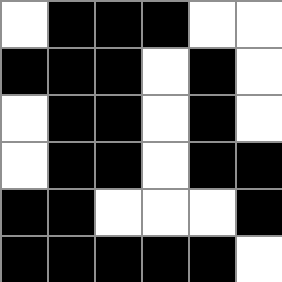[["white", "black", "black", "black", "white", "white"], ["black", "black", "black", "white", "black", "white"], ["white", "black", "black", "white", "black", "white"], ["white", "black", "black", "white", "black", "black"], ["black", "black", "white", "white", "white", "black"], ["black", "black", "black", "black", "black", "white"]]